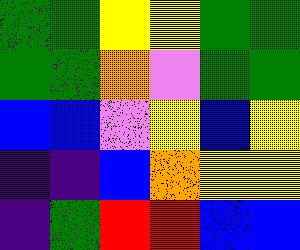[["green", "green", "yellow", "yellow", "green", "green"], ["green", "green", "orange", "violet", "green", "green"], ["blue", "blue", "violet", "yellow", "blue", "yellow"], ["indigo", "indigo", "blue", "orange", "yellow", "yellow"], ["indigo", "green", "red", "red", "blue", "blue"]]